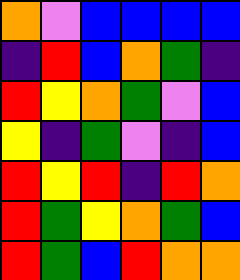[["orange", "violet", "blue", "blue", "blue", "blue"], ["indigo", "red", "blue", "orange", "green", "indigo"], ["red", "yellow", "orange", "green", "violet", "blue"], ["yellow", "indigo", "green", "violet", "indigo", "blue"], ["red", "yellow", "red", "indigo", "red", "orange"], ["red", "green", "yellow", "orange", "green", "blue"], ["red", "green", "blue", "red", "orange", "orange"]]